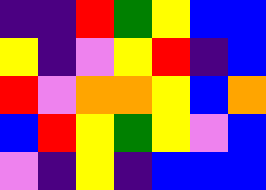[["indigo", "indigo", "red", "green", "yellow", "blue", "blue"], ["yellow", "indigo", "violet", "yellow", "red", "indigo", "blue"], ["red", "violet", "orange", "orange", "yellow", "blue", "orange"], ["blue", "red", "yellow", "green", "yellow", "violet", "blue"], ["violet", "indigo", "yellow", "indigo", "blue", "blue", "blue"]]